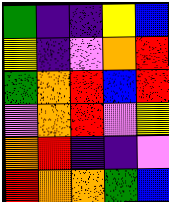[["green", "indigo", "indigo", "yellow", "blue"], ["yellow", "indigo", "violet", "orange", "red"], ["green", "orange", "red", "blue", "red"], ["violet", "orange", "red", "violet", "yellow"], ["orange", "red", "indigo", "indigo", "violet"], ["red", "orange", "orange", "green", "blue"]]